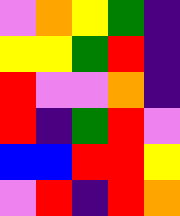[["violet", "orange", "yellow", "green", "indigo"], ["yellow", "yellow", "green", "red", "indigo"], ["red", "violet", "violet", "orange", "indigo"], ["red", "indigo", "green", "red", "violet"], ["blue", "blue", "red", "red", "yellow"], ["violet", "red", "indigo", "red", "orange"]]